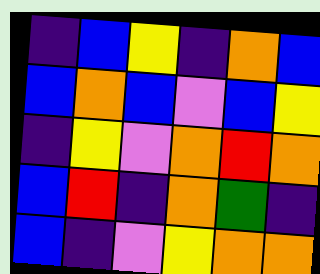[["indigo", "blue", "yellow", "indigo", "orange", "blue"], ["blue", "orange", "blue", "violet", "blue", "yellow"], ["indigo", "yellow", "violet", "orange", "red", "orange"], ["blue", "red", "indigo", "orange", "green", "indigo"], ["blue", "indigo", "violet", "yellow", "orange", "orange"]]